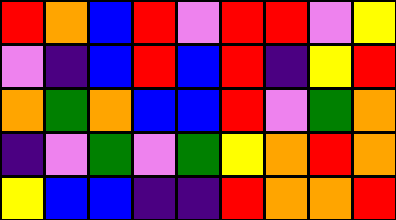[["red", "orange", "blue", "red", "violet", "red", "red", "violet", "yellow"], ["violet", "indigo", "blue", "red", "blue", "red", "indigo", "yellow", "red"], ["orange", "green", "orange", "blue", "blue", "red", "violet", "green", "orange"], ["indigo", "violet", "green", "violet", "green", "yellow", "orange", "red", "orange"], ["yellow", "blue", "blue", "indigo", "indigo", "red", "orange", "orange", "red"]]